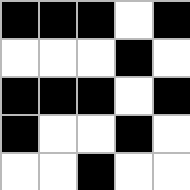[["black", "black", "black", "white", "black"], ["white", "white", "white", "black", "white"], ["black", "black", "black", "white", "black"], ["black", "white", "white", "black", "white"], ["white", "white", "black", "white", "white"]]